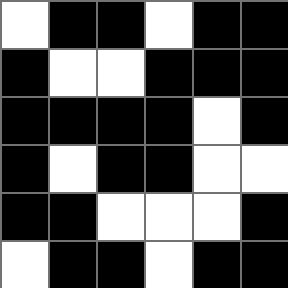[["white", "black", "black", "white", "black", "black"], ["black", "white", "white", "black", "black", "black"], ["black", "black", "black", "black", "white", "black"], ["black", "white", "black", "black", "white", "white"], ["black", "black", "white", "white", "white", "black"], ["white", "black", "black", "white", "black", "black"]]